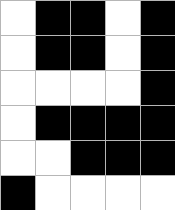[["white", "black", "black", "white", "black"], ["white", "black", "black", "white", "black"], ["white", "white", "white", "white", "black"], ["white", "black", "black", "black", "black"], ["white", "white", "black", "black", "black"], ["black", "white", "white", "white", "white"]]